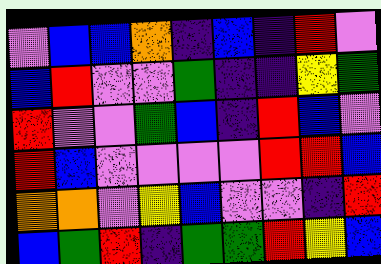[["violet", "blue", "blue", "orange", "indigo", "blue", "indigo", "red", "violet"], ["blue", "red", "violet", "violet", "green", "indigo", "indigo", "yellow", "green"], ["red", "violet", "violet", "green", "blue", "indigo", "red", "blue", "violet"], ["red", "blue", "violet", "violet", "violet", "violet", "red", "red", "blue"], ["orange", "orange", "violet", "yellow", "blue", "violet", "violet", "indigo", "red"], ["blue", "green", "red", "indigo", "green", "green", "red", "yellow", "blue"]]